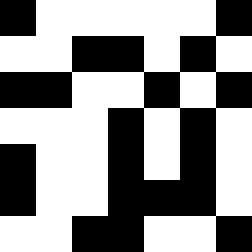[["black", "white", "white", "white", "white", "white", "black"], ["white", "white", "black", "black", "white", "black", "white"], ["black", "black", "white", "white", "black", "white", "black"], ["white", "white", "white", "black", "white", "black", "white"], ["black", "white", "white", "black", "white", "black", "white"], ["black", "white", "white", "black", "black", "black", "white"], ["white", "white", "black", "black", "white", "white", "black"]]